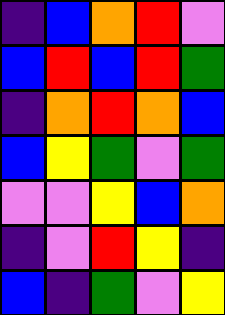[["indigo", "blue", "orange", "red", "violet"], ["blue", "red", "blue", "red", "green"], ["indigo", "orange", "red", "orange", "blue"], ["blue", "yellow", "green", "violet", "green"], ["violet", "violet", "yellow", "blue", "orange"], ["indigo", "violet", "red", "yellow", "indigo"], ["blue", "indigo", "green", "violet", "yellow"]]